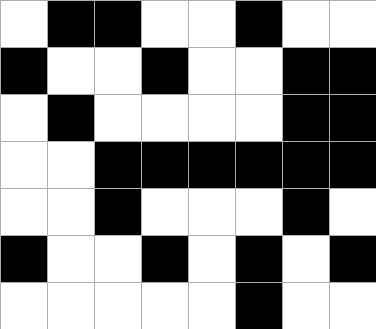[["white", "black", "black", "white", "white", "black", "white", "white"], ["black", "white", "white", "black", "white", "white", "black", "black"], ["white", "black", "white", "white", "white", "white", "black", "black"], ["white", "white", "black", "black", "black", "black", "black", "black"], ["white", "white", "black", "white", "white", "white", "black", "white"], ["black", "white", "white", "black", "white", "black", "white", "black"], ["white", "white", "white", "white", "white", "black", "white", "white"]]